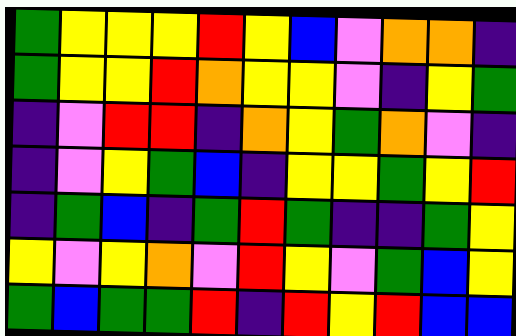[["green", "yellow", "yellow", "yellow", "red", "yellow", "blue", "violet", "orange", "orange", "indigo"], ["green", "yellow", "yellow", "red", "orange", "yellow", "yellow", "violet", "indigo", "yellow", "green"], ["indigo", "violet", "red", "red", "indigo", "orange", "yellow", "green", "orange", "violet", "indigo"], ["indigo", "violet", "yellow", "green", "blue", "indigo", "yellow", "yellow", "green", "yellow", "red"], ["indigo", "green", "blue", "indigo", "green", "red", "green", "indigo", "indigo", "green", "yellow"], ["yellow", "violet", "yellow", "orange", "violet", "red", "yellow", "violet", "green", "blue", "yellow"], ["green", "blue", "green", "green", "red", "indigo", "red", "yellow", "red", "blue", "blue"]]